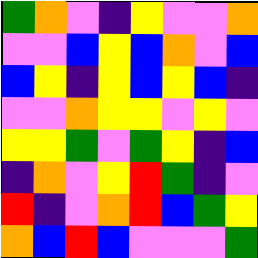[["green", "orange", "violet", "indigo", "yellow", "violet", "violet", "orange"], ["violet", "violet", "blue", "yellow", "blue", "orange", "violet", "blue"], ["blue", "yellow", "indigo", "yellow", "blue", "yellow", "blue", "indigo"], ["violet", "violet", "orange", "yellow", "yellow", "violet", "yellow", "violet"], ["yellow", "yellow", "green", "violet", "green", "yellow", "indigo", "blue"], ["indigo", "orange", "violet", "yellow", "red", "green", "indigo", "violet"], ["red", "indigo", "violet", "orange", "red", "blue", "green", "yellow"], ["orange", "blue", "red", "blue", "violet", "violet", "violet", "green"]]